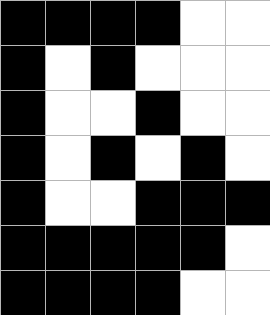[["black", "black", "black", "black", "white", "white"], ["black", "white", "black", "white", "white", "white"], ["black", "white", "white", "black", "white", "white"], ["black", "white", "black", "white", "black", "white"], ["black", "white", "white", "black", "black", "black"], ["black", "black", "black", "black", "black", "white"], ["black", "black", "black", "black", "white", "white"]]